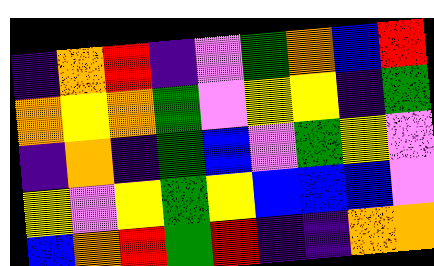[["indigo", "orange", "red", "indigo", "violet", "green", "orange", "blue", "red"], ["orange", "yellow", "orange", "green", "violet", "yellow", "yellow", "indigo", "green"], ["indigo", "orange", "indigo", "green", "blue", "violet", "green", "yellow", "violet"], ["yellow", "violet", "yellow", "green", "yellow", "blue", "blue", "blue", "violet"], ["blue", "orange", "red", "green", "red", "indigo", "indigo", "orange", "orange"]]